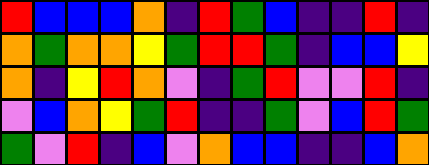[["red", "blue", "blue", "blue", "orange", "indigo", "red", "green", "blue", "indigo", "indigo", "red", "indigo"], ["orange", "green", "orange", "orange", "yellow", "green", "red", "red", "green", "indigo", "blue", "blue", "yellow"], ["orange", "indigo", "yellow", "red", "orange", "violet", "indigo", "green", "red", "violet", "violet", "red", "indigo"], ["violet", "blue", "orange", "yellow", "green", "red", "indigo", "indigo", "green", "violet", "blue", "red", "green"], ["green", "violet", "red", "indigo", "blue", "violet", "orange", "blue", "blue", "indigo", "indigo", "blue", "orange"]]